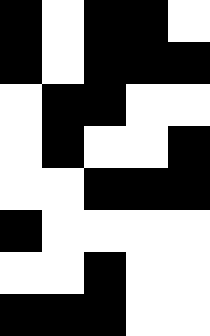[["black", "white", "black", "black", "white"], ["black", "white", "black", "black", "black"], ["white", "black", "black", "white", "white"], ["white", "black", "white", "white", "black"], ["white", "white", "black", "black", "black"], ["black", "white", "white", "white", "white"], ["white", "white", "black", "white", "white"], ["black", "black", "black", "white", "white"]]